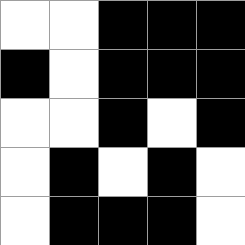[["white", "white", "black", "black", "black"], ["black", "white", "black", "black", "black"], ["white", "white", "black", "white", "black"], ["white", "black", "white", "black", "white"], ["white", "black", "black", "black", "white"]]